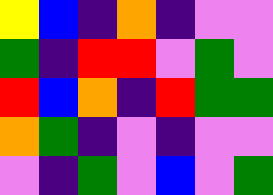[["yellow", "blue", "indigo", "orange", "indigo", "violet", "violet"], ["green", "indigo", "red", "red", "violet", "green", "violet"], ["red", "blue", "orange", "indigo", "red", "green", "green"], ["orange", "green", "indigo", "violet", "indigo", "violet", "violet"], ["violet", "indigo", "green", "violet", "blue", "violet", "green"]]